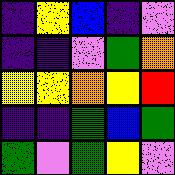[["indigo", "yellow", "blue", "indigo", "violet"], ["indigo", "indigo", "violet", "green", "orange"], ["yellow", "yellow", "orange", "yellow", "red"], ["indigo", "indigo", "green", "blue", "green"], ["green", "violet", "green", "yellow", "violet"]]